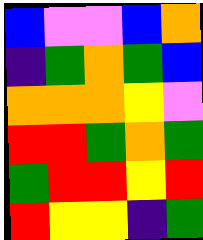[["blue", "violet", "violet", "blue", "orange"], ["indigo", "green", "orange", "green", "blue"], ["orange", "orange", "orange", "yellow", "violet"], ["red", "red", "green", "orange", "green"], ["green", "red", "red", "yellow", "red"], ["red", "yellow", "yellow", "indigo", "green"]]